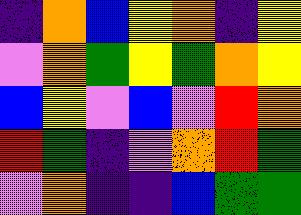[["indigo", "orange", "blue", "yellow", "orange", "indigo", "yellow"], ["violet", "orange", "green", "yellow", "green", "orange", "yellow"], ["blue", "yellow", "violet", "blue", "violet", "red", "orange"], ["red", "green", "indigo", "violet", "orange", "red", "green"], ["violet", "orange", "indigo", "indigo", "blue", "green", "green"]]